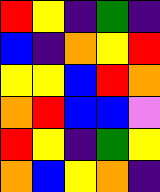[["red", "yellow", "indigo", "green", "indigo"], ["blue", "indigo", "orange", "yellow", "red"], ["yellow", "yellow", "blue", "red", "orange"], ["orange", "red", "blue", "blue", "violet"], ["red", "yellow", "indigo", "green", "yellow"], ["orange", "blue", "yellow", "orange", "indigo"]]